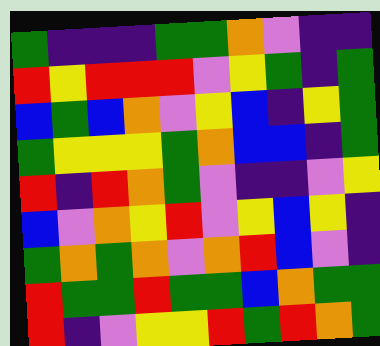[["green", "indigo", "indigo", "indigo", "green", "green", "orange", "violet", "indigo", "indigo"], ["red", "yellow", "red", "red", "red", "violet", "yellow", "green", "indigo", "green"], ["blue", "green", "blue", "orange", "violet", "yellow", "blue", "indigo", "yellow", "green"], ["green", "yellow", "yellow", "yellow", "green", "orange", "blue", "blue", "indigo", "green"], ["red", "indigo", "red", "orange", "green", "violet", "indigo", "indigo", "violet", "yellow"], ["blue", "violet", "orange", "yellow", "red", "violet", "yellow", "blue", "yellow", "indigo"], ["green", "orange", "green", "orange", "violet", "orange", "red", "blue", "violet", "indigo"], ["red", "green", "green", "red", "green", "green", "blue", "orange", "green", "green"], ["red", "indigo", "violet", "yellow", "yellow", "red", "green", "red", "orange", "green"]]